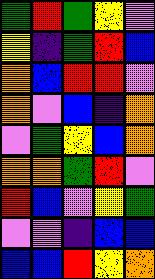[["green", "red", "green", "yellow", "violet"], ["yellow", "indigo", "green", "red", "blue"], ["orange", "blue", "red", "red", "violet"], ["orange", "violet", "blue", "indigo", "orange"], ["violet", "green", "yellow", "blue", "orange"], ["orange", "orange", "green", "red", "violet"], ["red", "blue", "violet", "yellow", "green"], ["violet", "violet", "indigo", "blue", "blue"], ["blue", "blue", "red", "yellow", "orange"]]